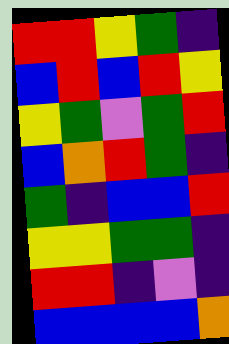[["red", "red", "yellow", "green", "indigo"], ["blue", "red", "blue", "red", "yellow"], ["yellow", "green", "violet", "green", "red"], ["blue", "orange", "red", "green", "indigo"], ["green", "indigo", "blue", "blue", "red"], ["yellow", "yellow", "green", "green", "indigo"], ["red", "red", "indigo", "violet", "indigo"], ["blue", "blue", "blue", "blue", "orange"]]